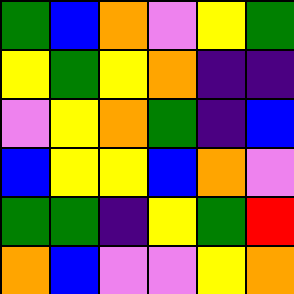[["green", "blue", "orange", "violet", "yellow", "green"], ["yellow", "green", "yellow", "orange", "indigo", "indigo"], ["violet", "yellow", "orange", "green", "indigo", "blue"], ["blue", "yellow", "yellow", "blue", "orange", "violet"], ["green", "green", "indigo", "yellow", "green", "red"], ["orange", "blue", "violet", "violet", "yellow", "orange"]]